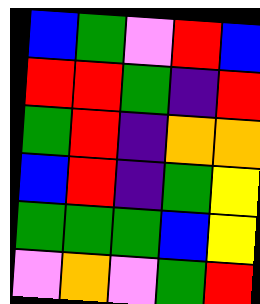[["blue", "green", "violet", "red", "blue"], ["red", "red", "green", "indigo", "red"], ["green", "red", "indigo", "orange", "orange"], ["blue", "red", "indigo", "green", "yellow"], ["green", "green", "green", "blue", "yellow"], ["violet", "orange", "violet", "green", "red"]]